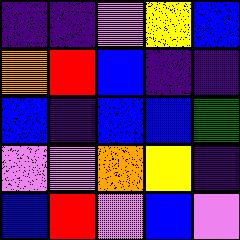[["indigo", "indigo", "violet", "yellow", "blue"], ["orange", "red", "blue", "indigo", "indigo"], ["blue", "indigo", "blue", "blue", "green"], ["violet", "violet", "orange", "yellow", "indigo"], ["blue", "red", "violet", "blue", "violet"]]